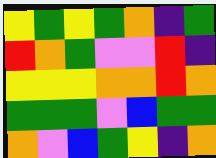[["yellow", "green", "yellow", "green", "orange", "indigo", "green"], ["red", "orange", "green", "violet", "violet", "red", "indigo"], ["yellow", "yellow", "yellow", "orange", "orange", "red", "orange"], ["green", "green", "green", "violet", "blue", "green", "green"], ["orange", "violet", "blue", "green", "yellow", "indigo", "orange"]]